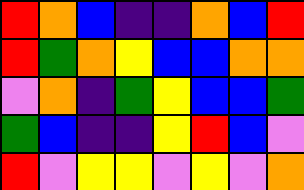[["red", "orange", "blue", "indigo", "indigo", "orange", "blue", "red"], ["red", "green", "orange", "yellow", "blue", "blue", "orange", "orange"], ["violet", "orange", "indigo", "green", "yellow", "blue", "blue", "green"], ["green", "blue", "indigo", "indigo", "yellow", "red", "blue", "violet"], ["red", "violet", "yellow", "yellow", "violet", "yellow", "violet", "orange"]]